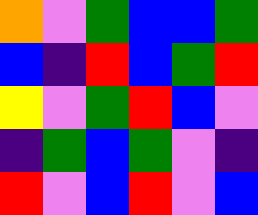[["orange", "violet", "green", "blue", "blue", "green"], ["blue", "indigo", "red", "blue", "green", "red"], ["yellow", "violet", "green", "red", "blue", "violet"], ["indigo", "green", "blue", "green", "violet", "indigo"], ["red", "violet", "blue", "red", "violet", "blue"]]